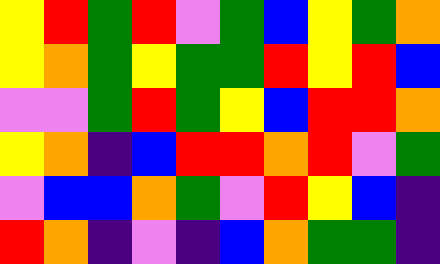[["yellow", "red", "green", "red", "violet", "green", "blue", "yellow", "green", "orange"], ["yellow", "orange", "green", "yellow", "green", "green", "red", "yellow", "red", "blue"], ["violet", "violet", "green", "red", "green", "yellow", "blue", "red", "red", "orange"], ["yellow", "orange", "indigo", "blue", "red", "red", "orange", "red", "violet", "green"], ["violet", "blue", "blue", "orange", "green", "violet", "red", "yellow", "blue", "indigo"], ["red", "orange", "indigo", "violet", "indigo", "blue", "orange", "green", "green", "indigo"]]